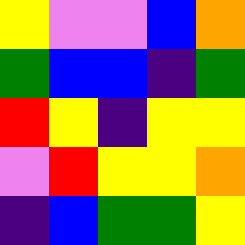[["yellow", "violet", "violet", "blue", "orange"], ["green", "blue", "blue", "indigo", "green"], ["red", "yellow", "indigo", "yellow", "yellow"], ["violet", "red", "yellow", "yellow", "orange"], ["indigo", "blue", "green", "green", "yellow"]]